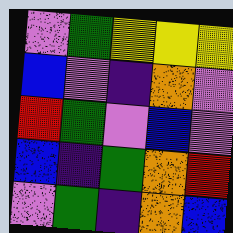[["violet", "green", "yellow", "yellow", "yellow"], ["blue", "violet", "indigo", "orange", "violet"], ["red", "green", "violet", "blue", "violet"], ["blue", "indigo", "green", "orange", "red"], ["violet", "green", "indigo", "orange", "blue"]]